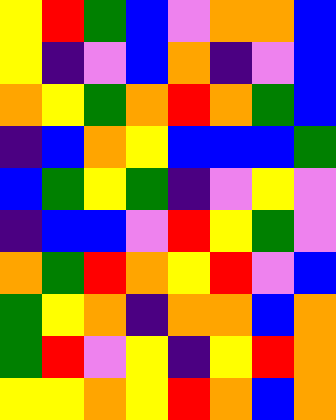[["yellow", "red", "green", "blue", "violet", "orange", "orange", "blue"], ["yellow", "indigo", "violet", "blue", "orange", "indigo", "violet", "blue"], ["orange", "yellow", "green", "orange", "red", "orange", "green", "blue"], ["indigo", "blue", "orange", "yellow", "blue", "blue", "blue", "green"], ["blue", "green", "yellow", "green", "indigo", "violet", "yellow", "violet"], ["indigo", "blue", "blue", "violet", "red", "yellow", "green", "violet"], ["orange", "green", "red", "orange", "yellow", "red", "violet", "blue"], ["green", "yellow", "orange", "indigo", "orange", "orange", "blue", "orange"], ["green", "red", "violet", "yellow", "indigo", "yellow", "red", "orange"], ["yellow", "yellow", "orange", "yellow", "red", "orange", "blue", "orange"]]